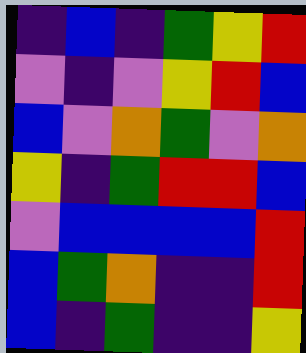[["indigo", "blue", "indigo", "green", "yellow", "red"], ["violet", "indigo", "violet", "yellow", "red", "blue"], ["blue", "violet", "orange", "green", "violet", "orange"], ["yellow", "indigo", "green", "red", "red", "blue"], ["violet", "blue", "blue", "blue", "blue", "red"], ["blue", "green", "orange", "indigo", "indigo", "red"], ["blue", "indigo", "green", "indigo", "indigo", "yellow"]]